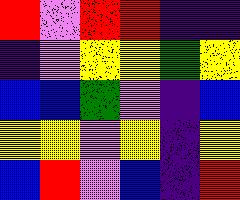[["red", "violet", "red", "red", "indigo", "indigo"], ["indigo", "violet", "yellow", "yellow", "green", "yellow"], ["blue", "blue", "green", "violet", "indigo", "blue"], ["yellow", "yellow", "violet", "yellow", "indigo", "yellow"], ["blue", "red", "violet", "blue", "indigo", "red"]]